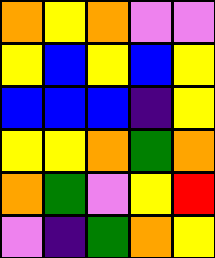[["orange", "yellow", "orange", "violet", "violet"], ["yellow", "blue", "yellow", "blue", "yellow"], ["blue", "blue", "blue", "indigo", "yellow"], ["yellow", "yellow", "orange", "green", "orange"], ["orange", "green", "violet", "yellow", "red"], ["violet", "indigo", "green", "orange", "yellow"]]